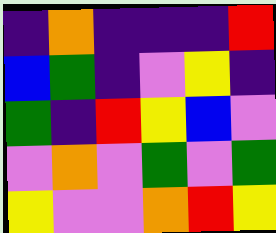[["indigo", "orange", "indigo", "indigo", "indigo", "red"], ["blue", "green", "indigo", "violet", "yellow", "indigo"], ["green", "indigo", "red", "yellow", "blue", "violet"], ["violet", "orange", "violet", "green", "violet", "green"], ["yellow", "violet", "violet", "orange", "red", "yellow"]]